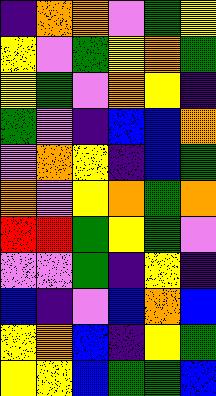[["indigo", "orange", "orange", "violet", "green", "yellow"], ["yellow", "violet", "green", "yellow", "orange", "green"], ["yellow", "green", "violet", "orange", "yellow", "indigo"], ["green", "violet", "indigo", "blue", "blue", "orange"], ["violet", "orange", "yellow", "indigo", "blue", "green"], ["orange", "violet", "yellow", "orange", "green", "orange"], ["red", "red", "green", "yellow", "green", "violet"], ["violet", "violet", "green", "indigo", "yellow", "indigo"], ["blue", "indigo", "violet", "blue", "orange", "blue"], ["yellow", "orange", "blue", "indigo", "yellow", "green"], ["yellow", "yellow", "blue", "green", "green", "blue"]]